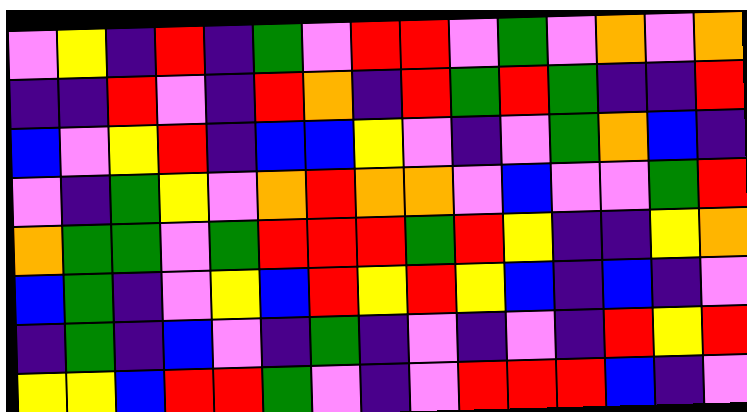[["violet", "yellow", "indigo", "red", "indigo", "green", "violet", "red", "red", "violet", "green", "violet", "orange", "violet", "orange"], ["indigo", "indigo", "red", "violet", "indigo", "red", "orange", "indigo", "red", "green", "red", "green", "indigo", "indigo", "red"], ["blue", "violet", "yellow", "red", "indigo", "blue", "blue", "yellow", "violet", "indigo", "violet", "green", "orange", "blue", "indigo"], ["violet", "indigo", "green", "yellow", "violet", "orange", "red", "orange", "orange", "violet", "blue", "violet", "violet", "green", "red"], ["orange", "green", "green", "violet", "green", "red", "red", "red", "green", "red", "yellow", "indigo", "indigo", "yellow", "orange"], ["blue", "green", "indigo", "violet", "yellow", "blue", "red", "yellow", "red", "yellow", "blue", "indigo", "blue", "indigo", "violet"], ["indigo", "green", "indigo", "blue", "violet", "indigo", "green", "indigo", "violet", "indigo", "violet", "indigo", "red", "yellow", "red"], ["yellow", "yellow", "blue", "red", "red", "green", "violet", "indigo", "violet", "red", "red", "red", "blue", "indigo", "violet"]]